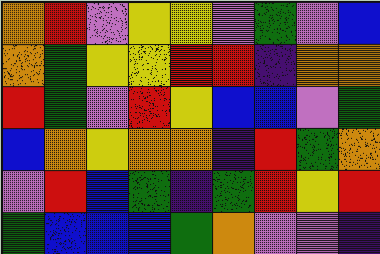[["orange", "red", "violet", "yellow", "yellow", "violet", "green", "violet", "blue"], ["orange", "green", "yellow", "yellow", "red", "red", "indigo", "orange", "orange"], ["red", "green", "violet", "red", "yellow", "blue", "blue", "violet", "green"], ["blue", "orange", "yellow", "orange", "orange", "indigo", "red", "green", "orange"], ["violet", "red", "blue", "green", "indigo", "green", "red", "yellow", "red"], ["green", "blue", "blue", "blue", "green", "orange", "violet", "violet", "indigo"]]